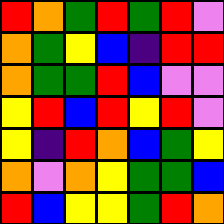[["red", "orange", "green", "red", "green", "red", "violet"], ["orange", "green", "yellow", "blue", "indigo", "red", "red"], ["orange", "green", "green", "red", "blue", "violet", "violet"], ["yellow", "red", "blue", "red", "yellow", "red", "violet"], ["yellow", "indigo", "red", "orange", "blue", "green", "yellow"], ["orange", "violet", "orange", "yellow", "green", "green", "blue"], ["red", "blue", "yellow", "yellow", "green", "red", "orange"]]